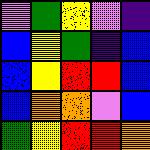[["violet", "green", "yellow", "violet", "indigo"], ["blue", "yellow", "green", "indigo", "blue"], ["blue", "yellow", "red", "red", "blue"], ["blue", "orange", "orange", "violet", "blue"], ["green", "yellow", "red", "red", "orange"]]